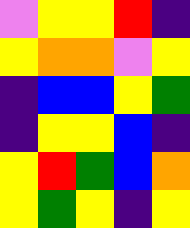[["violet", "yellow", "yellow", "red", "indigo"], ["yellow", "orange", "orange", "violet", "yellow"], ["indigo", "blue", "blue", "yellow", "green"], ["indigo", "yellow", "yellow", "blue", "indigo"], ["yellow", "red", "green", "blue", "orange"], ["yellow", "green", "yellow", "indigo", "yellow"]]